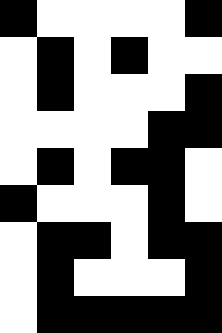[["black", "white", "white", "white", "white", "black"], ["white", "black", "white", "black", "white", "white"], ["white", "black", "white", "white", "white", "black"], ["white", "white", "white", "white", "black", "black"], ["white", "black", "white", "black", "black", "white"], ["black", "white", "white", "white", "black", "white"], ["white", "black", "black", "white", "black", "black"], ["white", "black", "white", "white", "white", "black"], ["white", "black", "black", "black", "black", "black"]]